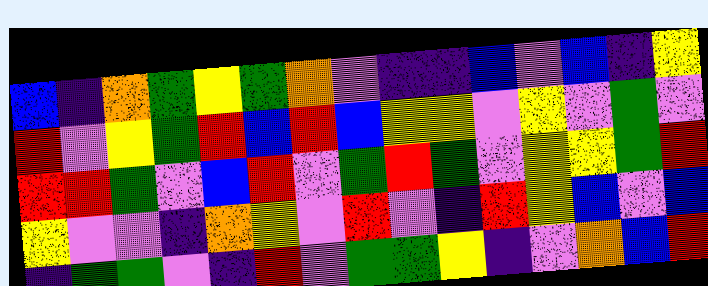[["blue", "indigo", "orange", "green", "yellow", "green", "orange", "violet", "indigo", "indigo", "blue", "violet", "blue", "indigo", "yellow"], ["red", "violet", "yellow", "green", "red", "blue", "red", "blue", "yellow", "yellow", "violet", "yellow", "violet", "green", "violet"], ["red", "red", "green", "violet", "blue", "red", "violet", "green", "red", "green", "violet", "yellow", "yellow", "green", "red"], ["yellow", "violet", "violet", "indigo", "orange", "yellow", "violet", "red", "violet", "indigo", "red", "yellow", "blue", "violet", "blue"], ["indigo", "green", "green", "violet", "indigo", "red", "violet", "green", "green", "yellow", "indigo", "violet", "orange", "blue", "red"]]